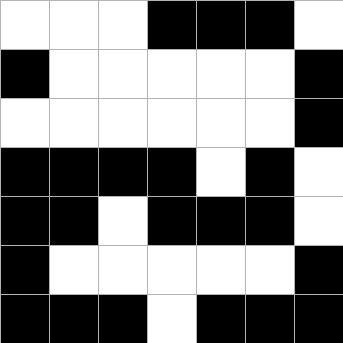[["white", "white", "white", "black", "black", "black", "white"], ["black", "white", "white", "white", "white", "white", "black"], ["white", "white", "white", "white", "white", "white", "black"], ["black", "black", "black", "black", "white", "black", "white"], ["black", "black", "white", "black", "black", "black", "white"], ["black", "white", "white", "white", "white", "white", "black"], ["black", "black", "black", "white", "black", "black", "black"]]